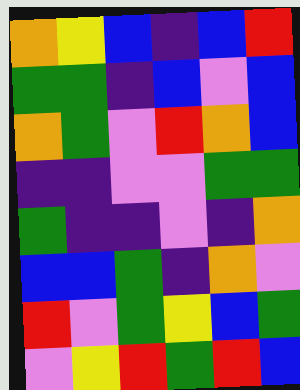[["orange", "yellow", "blue", "indigo", "blue", "red"], ["green", "green", "indigo", "blue", "violet", "blue"], ["orange", "green", "violet", "red", "orange", "blue"], ["indigo", "indigo", "violet", "violet", "green", "green"], ["green", "indigo", "indigo", "violet", "indigo", "orange"], ["blue", "blue", "green", "indigo", "orange", "violet"], ["red", "violet", "green", "yellow", "blue", "green"], ["violet", "yellow", "red", "green", "red", "blue"]]